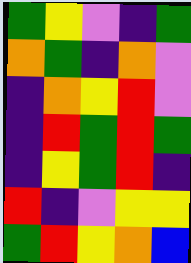[["green", "yellow", "violet", "indigo", "green"], ["orange", "green", "indigo", "orange", "violet"], ["indigo", "orange", "yellow", "red", "violet"], ["indigo", "red", "green", "red", "green"], ["indigo", "yellow", "green", "red", "indigo"], ["red", "indigo", "violet", "yellow", "yellow"], ["green", "red", "yellow", "orange", "blue"]]